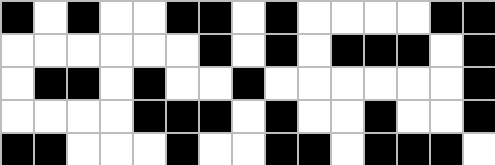[["black", "white", "black", "white", "white", "black", "black", "white", "black", "white", "white", "white", "white", "black", "black"], ["white", "white", "white", "white", "white", "white", "black", "white", "black", "white", "black", "black", "black", "white", "black"], ["white", "black", "black", "white", "black", "white", "white", "black", "white", "white", "white", "white", "white", "white", "black"], ["white", "white", "white", "white", "black", "black", "black", "white", "black", "white", "white", "black", "white", "white", "black"], ["black", "black", "white", "white", "white", "black", "white", "white", "black", "black", "white", "black", "black", "black", "white"]]